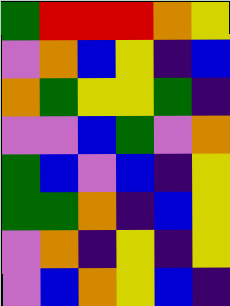[["green", "red", "red", "red", "orange", "yellow"], ["violet", "orange", "blue", "yellow", "indigo", "blue"], ["orange", "green", "yellow", "yellow", "green", "indigo"], ["violet", "violet", "blue", "green", "violet", "orange"], ["green", "blue", "violet", "blue", "indigo", "yellow"], ["green", "green", "orange", "indigo", "blue", "yellow"], ["violet", "orange", "indigo", "yellow", "indigo", "yellow"], ["violet", "blue", "orange", "yellow", "blue", "indigo"]]